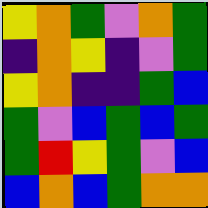[["yellow", "orange", "green", "violet", "orange", "green"], ["indigo", "orange", "yellow", "indigo", "violet", "green"], ["yellow", "orange", "indigo", "indigo", "green", "blue"], ["green", "violet", "blue", "green", "blue", "green"], ["green", "red", "yellow", "green", "violet", "blue"], ["blue", "orange", "blue", "green", "orange", "orange"]]